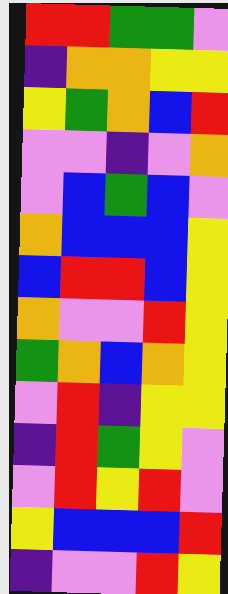[["red", "red", "green", "green", "violet"], ["indigo", "orange", "orange", "yellow", "yellow"], ["yellow", "green", "orange", "blue", "red"], ["violet", "violet", "indigo", "violet", "orange"], ["violet", "blue", "green", "blue", "violet"], ["orange", "blue", "blue", "blue", "yellow"], ["blue", "red", "red", "blue", "yellow"], ["orange", "violet", "violet", "red", "yellow"], ["green", "orange", "blue", "orange", "yellow"], ["violet", "red", "indigo", "yellow", "yellow"], ["indigo", "red", "green", "yellow", "violet"], ["violet", "red", "yellow", "red", "violet"], ["yellow", "blue", "blue", "blue", "red"], ["indigo", "violet", "violet", "red", "yellow"]]